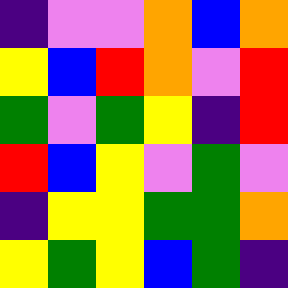[["indigo", "violet", "violet", "orange", "blue", "orange"], ["yellow", "blue", "red", "orange", "violet", "red"], ["green", "violet", "green", "yellow", "indigo", "red"], ["red", "blue", "yellow", "violet", "green", "violet"], ["indigo", "yellow", "yellow", "green", "green", "orange"], ["yellow", "green", "yellow", "blue", "green", "indigo"]]